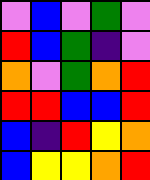[["violet", "blue", "violet", "green", "violet"], ["red", "blue", "green", "indigo", "violet"], ["orange", "violet", "green", "orange", "red"], ["red", "red", "blue", "blue", "red"], ["blue", "indigo", "red", "yellow", "orange"], ["blue", "yellow", "yellow", "orange", "red"]]